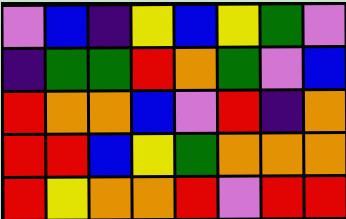[["violet", "blue", "indigo", "yellow", "blue", "yellow", "green", "violet"], ["indigo", "green", "green", "red", "orange", "green", "violet", "blue"], ["red", "orange", "orange", "blue", "violet", "red", "indigo", "orange"], ["red", "red", "blue", "yellow", "green", "orange", "orange", "orange"], ["red", "yellow", "orange", "orange", "red", "violet", "red", "red"]]